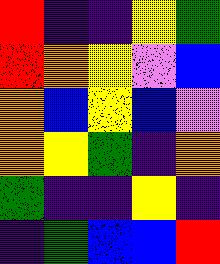[["red", "indigo", "indigo", "yellow", "green"], ["red", "orange", "yellow", "violet", "blue"], ["orange", "blue", "yellow", "blue", "violet"], ["orange", "yellow", "green", "indigo", "orange"], ["green", "indigo", "indigo", "yellow", "indigo"], ["indigo", "green", "blue", "blue", "red"]]